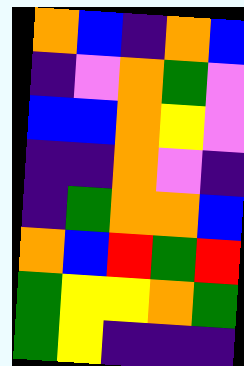[["orange", "blue", "indigo", "orange", "blue"], ["indigo", "violet", "orange", "green", "violet"], ["blue", "blue", "orange", "yellow", "violet"], ["indigo", "indigo", "orange", "violet", "indigo"], ["indigo", "green", "orange", "orange", "blue"], ["orange", "blue", "red", "green", "red"], ["green", "yellow", "yellow", "orange", "green"], ["green", "yellow", "indigo", "indigo", "indigo"]]